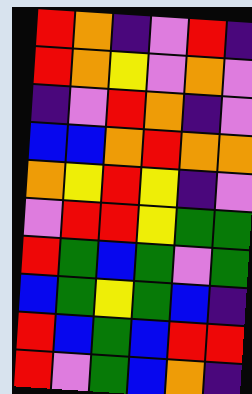[["red", "orange", "indigo", "violet", "red", "indigo"], ["red", "orange", "yellow", "violet", "orange", "violet"], ["indigo", "violet", "red", "orange", "indigo", "violet"], ["blue", "blue", "orange", "red", "orange", "orange"], ["orange", "yellow", "red", "yellow", "indigo", "violet"], ["violet", "red", "red", "yellow", "green", "green"], ["red", "green", "blue", "green", "violet", "green"], ["blue", "green", "yellow", "green", "blue", "indigo"], ["red", "blue", "green", "blue", "red", "red"], ["red", "violet", "green", "blue", "orange", "indigo"]]